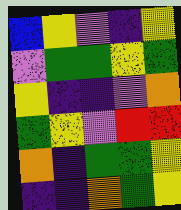[["blue", "yellow", "violet", "indigo", "yellow"], ["violet", "green", "green", "yellow", "green"], ["yellow", "indigo", "indigo", "violet", "orange"], ["green", "yellow", "violet", "red", "red"], ["orange", "indigo", "green", "green", "yellow"], ["indigo", "indigo", "orange", "green", "yellow"]]